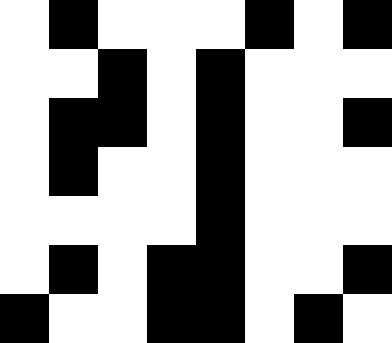[["white", "black", "white", "white", "white", "black", "white", "black"], ["white", "white", "black", "white", "black", "white", "white", "white"], ["white", "black", "black", "white", "black", "white", "white", "black"], ["white", "black", "white", "white", "black", "white", "white", "white"], ["white", "white", "white", "white", "black", "white", "white", "white"], ["white", "black", "white", "black", "black", "white", "white", "black"], ["black", "white", "white", "black", "black", "white", "black", "white"]]